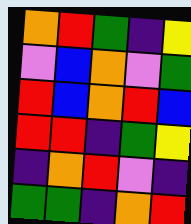[["orange", "red", "green", "indigo", "yellow"], ["violet", "blue", "orange", "violet", "green"], ["red", "blue", "orange", "red", "blue"], ["red", "red", "indigo", "green", "yellow"], ["indigo", "orange", "red", "violet", "indigo"], ["green", "green", "indigo", "orange", "red"]]